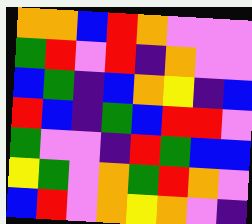[["orange", "orange", "blue", "red", "orange", "violet", "violet", "violet"], ["green", "red", "violet", "red", "indigo", "orange", "violet", "violet"], ["blue", "green", "indigo", "blue", "orange", "yellow", "indigo", "blue"], ["red", "blue", "indigo", "green", "blue", "red", "red", "violet"], ["green", "violet", "violet", "indigo", "red", "green", "blue", "blue"], ["yellow", "green", "violet", "orange", "green", "red", "orange", "violet"], ["blue", "red", "violet", "orange", "yellow", "orange", "violet", "indigo"]]